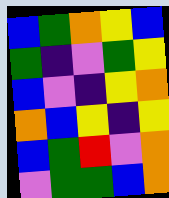[["blue", "green", "orange", "yellow", "blue"], ["green", "indigo", "violet", "green", "yellow"], ["blue", "violet", "indigo", "yellow", "orange"], ["orange", "blue", "yellow", "indigo", "yellow"], ["blue", "green", "red", "violet", "orange"], ["violet", "green", "green", "blue", "orange"]]